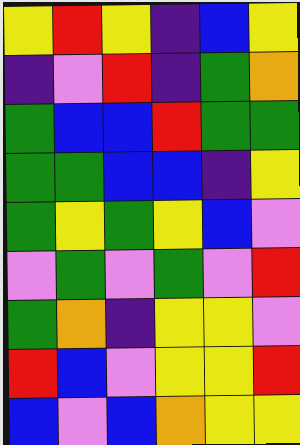[["yellow", "red", "yellow", "indigo", "blue", "yellow"], ["indigo", "violet", "red", "indigo", "green", "orange"], ["green", "blue", "blue", "red", "green", "green"], ["green", "green", "blue", "blue", "indigo", "yellow"], ["green", "yellow", "green", "yellow", "blue", "violet"], ["violet", "green", "violet", "green", "violet", "red"], ["green", "orange", "indigo", "yellow", "yellow", "violet"], ["red", "blue", "violet", "yellow", "yellow", "red"], ["blue", "violet", "blue", "orange", "yellow", "yellow"]]